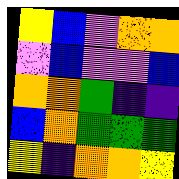[["yellow", "blue", "violet", "orange", "orange"], ["violet", "blue", "violet", "violet", "blue"], ["orange", "orange", "green", "indigo", "indigo"], ["blue", "orange", "green", "green", "green"], ["yellow", "indigo", "orange", "orange", "yellow"]]